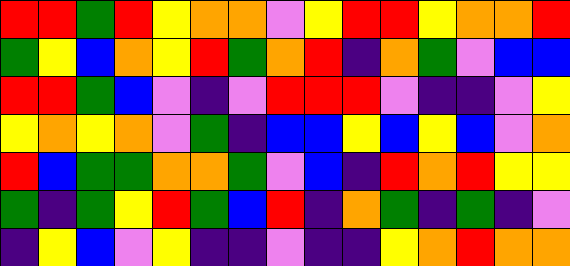[["red", "red", "green", "red", "yellow", "orange", "orange", "violet", "yellow", "red", "red", "yellow", "orange", "orange", "red"], ["green", "yellow", "blue", "orange", "yellow", "red", "green", "orange", "red", "indigo", "orange", "green", "violet", "blue", "blue"], ["red", "red", "green", "blue", "violet", "indigo", "violet", "red", "red", "red", "violet", "indigo", "indigo", "violet", "yellow"], ["yellow", "orange", "yellow", "orange", "violet", "green", "indigo", "blue", "blue", "yellow", "blue", "yellow", "blue", "violet", "orange"], ["red", "blue", "green", "green", "orange", "orange", "green", "violet", "blue", "indigo", "red", "orange", "red", "yellow", "yellow"], ["green", "indigo", "green", "yellow", "red", "green", "blue", "red", "indigo", "orange", "green", "indigo", "green", "indigo", "violet"], ["indigo", "yellow", "blue", "violet", "yellow", "indigo", "indigo", "violet", "indigo", "indigo", "yellow", "orange", "red", "orange", "orange"]]